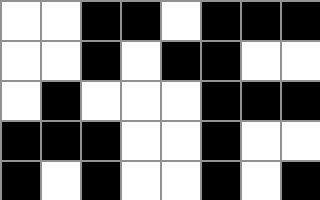[["white", "white", "black", "black", "white", "black", "black", "black"], ["white", "white", "black", "white", "black", "black", "white", "white"], ["white", "black", "white", "white", "white", "black", "black", "black"], ["black", "black", "black", "white", "white", "black", "white", "white"], ["black", "white", "black", "white", "white", "black", "white", "black"]]